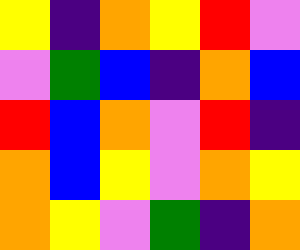[["yellow", "indigo", "orange", "yellow", "red", "violet"], ["violet", "green", "blue", "indigo", "orange", "blue"], ["red", "blue", "orange", "violet", "red", "indigo"], ["orange", "blue", "yellow", "violet", "orange", "yellow"], ["orange", "yellow", "violet", "green", "indigo", "orange"]]